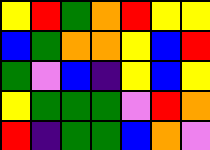[["yellow", "red", "green", "orange", "red", "yellow", "yellow"], ["blue", "green", "orange", "orange", "yellow", "blue", "red"], ["green", "violet", "blue", "indigo", "yellow", "blue", "yellow"], ["yellow", "green", "green", "green", "violet", "red", "orange"], ["red", "indigo", "green", "green", "blue", "orange", "violet"]]